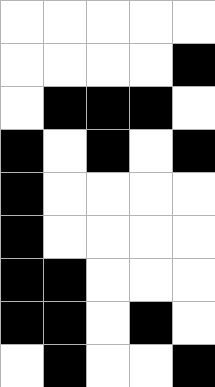[["white", "white", "white", "white", "white"], ["white", "white", "white", "white", "black"], ["white", "black", "black", "black", "white"], ["black", "white", "black", "white", "black"], ["black", "white", "white", "white", "white"], ["black", "white", "white", "white", "white"], ["black", "black", "white", "white", "white"], ["black", "black", "white", "black", "white"], ["white", "black", "white", "white", "black"]]